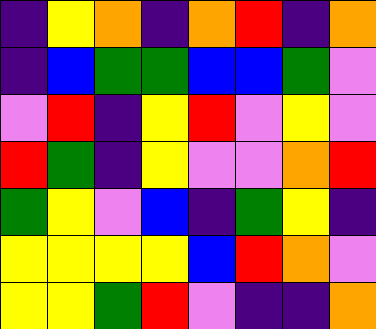[["indigo", "yellow", "orange", "indigo", "orange", "red", "indigo", "orange"], ["indigo", "blue", "green", "green", "blue", "blue", "green", "violet"], ["violet", "red", "indigo", "yellow", "red", "violet", "yellow", "violet"], ["red", "green", "indigo", "yellow", "violet", "violet", "orange", "red"], ["green", "yellow", "violet", "blue", "indigo", "green", "yellow", "indigo"], ["yellow", "yellow", "yellow", "yellow", "blue", "red", "orange", "violet"], ["yellow", "yellow", "green", "red", "violet", "indigo", "indigo", "orange"]]